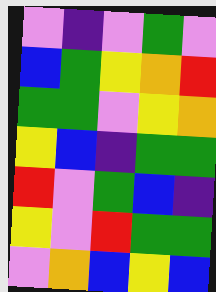[["violet", "indigo", "violet", "green", "violet"], ["blue", "green", "yellow", "orange", "red"], ["green", "green", "violet", "yellow", "orange"], ["yellow", "blue", "indigo", "green", "green"], ["red", "violet", "green", "blue", "indigo"], ["yellow", "violet", "red", "green", "green"], ["violet", "orange", "blue", "yellow", "blue"]]